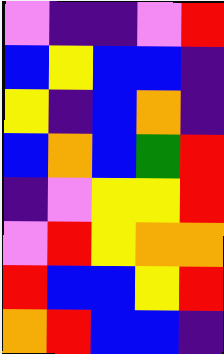[["violet", "indigo", "indigo", "violet", "red"], ["blue", "yellow", "blue", "blue", "indigo"], ["yellow", "indigo", "blue", "orange", "indigo"], ["blue", "orange", "blue", "green", "red"], ["indigo", "violet", "yellow", "yellow", "red"], ["violet", "red", "yellow", "orange", "orange"], ["red", "blue", "blue", "yellow", "red"], ["orange", "red", "blue", "blue", "indigo"]]